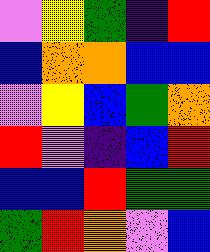[["violet", "yellow", "green", "indigo", "red"], ["blue", "orange", "orange", "blue", "blue"], ["violet", "yellow", "blue", "green", "orange"], ["red", "violet", "indigo", "blue", "red"], ["blue", "blue", "red", "green", "green"], ["green", "red", "orange", "violet", "blue"]]